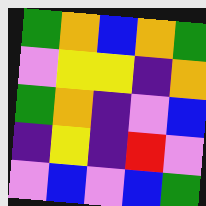[["green", "orange", "blue", "orange", "green"], ["violet", "yellow", "yellow", "indigo", "orange"], ["green", "orange", "indigo", "violet", "blue"], ["indigo", "yellow", "indigo", "red", "violet"], ["violet", "blue", "violet", "blue", "green"]]